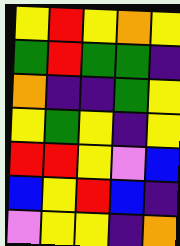[["yellow", "red", "yellow", "orange", "yellow"], ["green", "red", "green", "green", "indigo"], ["orange", "indigo", "indigo", "green", "yellow"], ["yellow", "green", "yellow", "indigo", "yellow"], ["red", "red", "yellow", "violet", "blue"], ["blue", "yellow", "red", "blue", "indigo"], ["violet", "yellow", "yellow", "indigo", "orange"]]